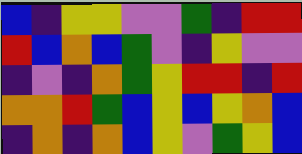[["blue", "indigo", "yellow", "yellow", "violet", "violet", "green", "indigo", "red", "red"], ["red", "blue", "orange", "blue", "green", "violet", "indigo", "yellow", "violet", "violet"], ["indigo", "violet", "indigo", "orange", "green", "yellow", "red", "red", "indigo", "red"], ["orange", "orange", "red", "green", "blue", "yellow", "blue", "yellow", "orange", "blue"], ["indigo", "orange", "indigo", "orange", "blue", "yellow", "violet", "green", "yellow", "blue"]]